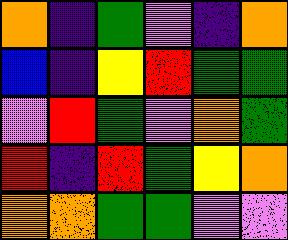[["orange", "indigo", "green", "violet", "indigo", "orange"], ["blue", "indigo", "yellow", "red", "green", "green"], ["violet", "red", "green", "violet", "orange", "green"], ["red", "indigo", "red", "green", "yellow", "orange"], ["orange", "orange", "green", "green", "violet", "violet"]]